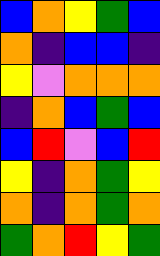[["blue", "orange", "yellow", "green", "blue"], ["orange", "indigo", "blue", "blue", "indigo"], ["yellow", "violet", "orange", "orange", "orange"], ["indigo", "orange", "blue", "green", "blue"], ["blue", "red", "violet", "blue", "red"], ["yellow", "indigo", "orange", "green", "yellow"], ["orange", "indigo", "orange", "green", "orange"], ["green", "orange", "red", "yellow", "green"]]